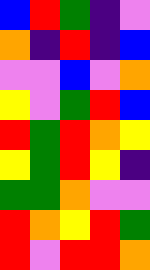[["blue", "red", "green", "indigo", "violet"], ["orange", "indigo", "red", "indigo", "blue"], ["violet", "violet", "blue", "violet", "orange"], ["yellow", "violet", "green", "red", "blue"], ["red", "green", "red", "orange", "yellow"], ["yellow", "green", "red", "yellow", "indigo"], ["green", "green", "orange", "violet", "violet"], ["red", "orange", "yellow", "red", "green"], ["red", "violet", "red", "red", "orange"]]